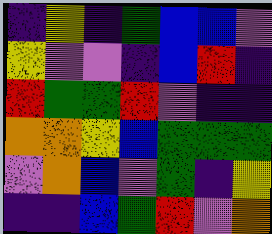[["indigo", "yellow", "indigo", "green", "blue", "blue", "violet"], ["yellow", "violet", "violet", "indigo", "blue", "red", "indigo"], ["red", "green", "green", "red", "violet", "indigo", "indigo"], ["orange", "orange", "yellow", "blue", "green", "green", "green"], ["violet", "orange", "blue", "violet", "green", "indigo", "yellow"], ["indigo", "indigo", "blue", "green", "red", "violet", "orange"]]